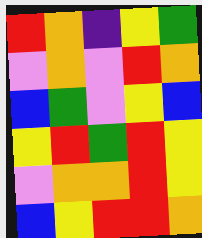[["red", "orange", "indigo", "yellow", "green"], ["violet", "orange", "violet", "red", "orange"], ["blue", "green", "violet", "yellow", "blue"], ["yellow", "red", "green", "red", "yellow"], ["violet", "orange", "orange", "red", "yellow"], ["blue", "yellow", "red", "red", "orange"]]